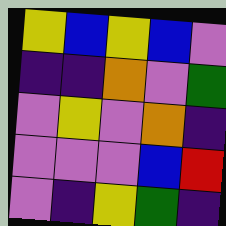[["yellow", "blue", "yellow", "blue", "violet"], ["indigo", "indigo", "orange", "violet", "green"], ["violet", "yellow", "violet", "orange", "indigo"], ["violet", "violet", "violet", "blue", "red"], ["violet", "indigo", "yellow", "green", "indigo"]]